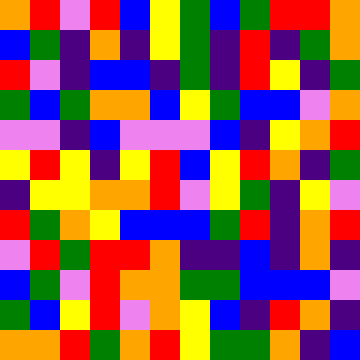[["orange", "red", "violet", "red", "blue", "yellow", "green", "blue", "green", "red", "red", "orange"], ["blue", "green", "indigo", "orange", "indigo", "yellow", "green", "indigo", "red", "indigo", "green", "orange"], ["red", "violet", "indigo", "blue", "blue", "indigo", "green", "indigo", "red", "yellow", "indigo", "green"], ["green", "blue", "green", "orange", "orange", "blue", "yellow", "green", "blue", "blue", "violet", "orange"], ["violet", "violet", "indigo", "blue", "violet", "violet", "violet", "blue", "indigo", "yellow", "orange", "red"], ["yellow", "red", "yellow", "indigo", "yellow", "red", "blue", "yellow", "red", "orange", "indigo", "green"], ["indigo", "yellow", "yellow", "orange", "orange", "red", "violet", "yellow", "green", "indigo", "yellow", "violet"], ["red", "green", "orange", "yellow", "blue", "blue", "blue", "green", "red", "indigo", "orange", "red"], ["violet", "red", "green", "red", "red", "orange", "indigo", "indigo", "blue", "indigo", "orange", "indigo"], ["blue", "green", "violet", "red", "orange", "orange", "green", "green", "blue", "blue", "blue", "violet"], ["green", "blue", "yellow", "red", "violet", "orange", "yellow", "blue", "indigo", "red", "orange", "indigo"], ["orange", "orange", "red", "green", "orange", "red", "yellow", "green", "green", "orange", "indigo", "blue"]]